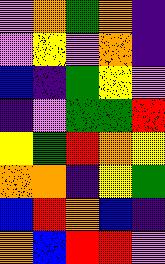[["violet", "orange", "green", "orange", "indigo"], ["violet", "yellow", "violet", "orange", "indigo"], ["blue", "indigo", "green", "yellow", "violet"], ["indigo", "violet", "green", "green", "red"], ["yellow", "green", "red", "orange", "yellow"], ["orange", "orange", "indigo", "yellow", "green"], ["blue", "red", "orange", "blue", "indigo"], ["orange", "blue", "red", "red", "violet"]]